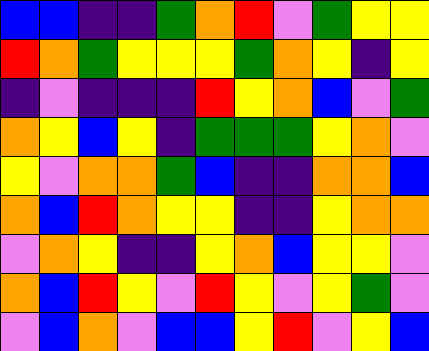[["blue", "blue", "indigo", "indigo", "green", "orange", "red", "violet", "green", "yellow", "yellow"], ["red", "orange", "green", "yellow", "yellow", "yellow", "green", "orange", "yellow", "indigo", "yellow"], ["indigo", "violet", "indigo", "indigo", "indigo", "red", "yellow", "orange", "blue", "violet", "green"], ["orange", "yellow", "blue", "yellow", "indigo", "green", "green", "green", "yellow", "orange", "violet"], ["yellow", "violet", "orange", "orange", "green", "blue", "indigo", "indigo", "orange", "orange", "blue"], ["orange", "blue", "red", "orange", "yellow", "yellow", "indigo", "indigo", "yellow", "orange", "orange"], ["violet", "orange", "yellow", "indigo", "indigo", "yellow", "orange", "blue", "yellow", "yellow", "violet"], ["orange", "blue", "red", "yellow", "violet", "red", "yellow", "violet", "yellow", "green", "violet"], ["violet", "blue", "orange", "violet", "blue", "blue", "yellow", "red", "violet", "yellow", "blue"]]